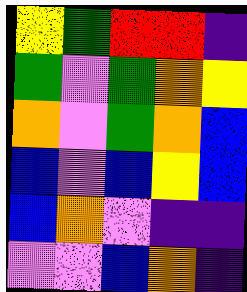[["yellow", "green", "red", "red", "indigo"], ["green", "violet", "green", "orange", "yellow"], ["orange", "violet", "green", "orange", "blue"], ["blue", "violet", "blue", "yellow", "blue"], ["blue", "orange", "violet", "indigo", "indigo"], ["violet", "violet", "blue", "orange", "indigo"]]